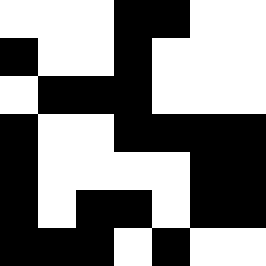[["white", "white", "white", "black", "black", "white", "white"], ["black", "white", "white", "black", "white", "white", "white"], ["white", "black", "black", "black", "white", "white", "white"], ["black", "white", "white", "black", "black", "black", "black"], ["black", "white", "white", "white", "white", "black", "black"], ["black", "white", "black", "black", "white", "black", "black"], ["black", "black", "black", "white", "black", "white", "white"]]